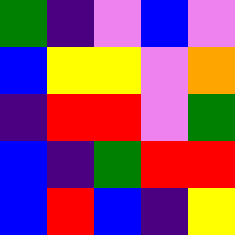[["green", "indigo", "violet", "blue", "violet"], ["blue", "yellow", "yellow", "violet", "orange"], ["indigo", "red", "red", "violet", "green"], ["blue", "indigo", "green", "red", "red"], ["blue", "red", "blue", "indigo", "yellow"]]